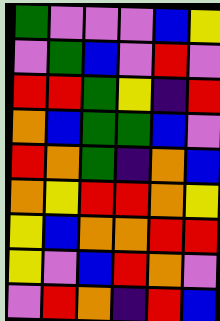[["green", "violet", "violet", "violet", "blue", "yellow"], ["violet", "green", "blue", "violet", "red", "violet"], ["red", "red", "green", "yellow", "indigo", "red"], ["orange", "blue", "green", "green", "blue", "violet"], ["red", "orange", "green", "indigo", "orange", "blue"], ["orange", "yellow", "red", "red", "orange", "yellow"], ["yellow", "blue", "orange", "orange", "red", "red"], ["yellow", "violet", "blue", "red", "orange", "violet"], ["violet", "red", "orange", "indigo", "red", "blue"]]